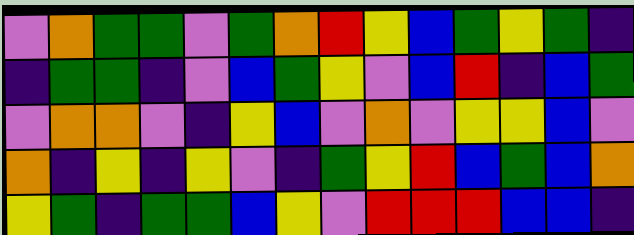[["violet", "orange", "green", "green", "violet", "green", "orange", "red", "yellow", "blue", "green", "yellow", "green", "indigo"], ["indigo", "green", "green", "indigo", "violet", "blue", "green", "yellow", "violet", "blue", "red", "indigo", "blue", "green"], ["violet", "orange", "orange", "violet", "indigo", "yellow", "blue", "violet", "orange", "violet", "yellow", "yellow", "blue", "violet"], ["orange", "indigo", "yellow", "indigo", "yellow", "violet", "indigo", "green", "yellow", "red", "blue", "green", "blue", "orange"], ["yellow", "green", "indigo", "green", "green", "blue", "yellow", "violet", "red", "red", "red", "blue", "blue", "indigo"]]